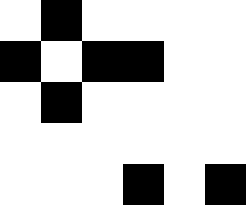[["white", "black", "white", "white", "white", "white"], ["black", "white", "black", "black", "white", "white"], ["white", "black", "white", "white", "white", "white"], ["white", "white", "white", "white", "white", "white"], ["white", "white", "white", "black", "white", "black"]]